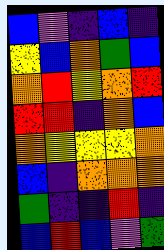[["blue", "violet", "indigo", "blue", "indigo"], ["yellow", "blue", "orange", "green", "blue"], ["orange", "red", "yellow", "orange", "red"], ["red", "red", "indigo", "orange", "blue"], ["orange", "yellow", "yellow", "yellow", "orange"], ["blue", "indigo", "orange", "orange", "orange"], ["green", "indigo", "indigo", "red", "indigo"], ["blue", "red", "blue", "violet", "green"]]